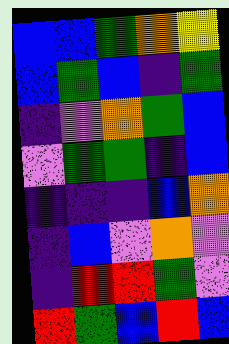[["blue", "blue", "green", "orange", "yellow"], ["blue", "green", "blue", "indigo", "green"], ["indigo", "violet", "orange", "green", "blue"], ["violet", "green", "green", "indigo", "blue"], ["indigo", "indigo", "indigo", "blue", "orange"], ["indigo", "blue", "violet", "orange", "violet"], ["indigo", "red", "red", "green", "violet"], ["red", "green", "blue", "red", "blue"]]